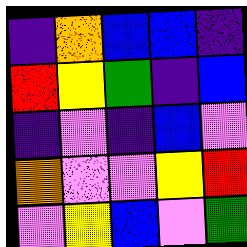[["indigo", "orange", "blue", "blue", "indigo"], ["red", "yellow", "green", "indigo", "blue"], ["indigo", "violet", "indigo", "blue", "violet"], ["orange", "violet", "violet", "yellow", "red"], ["violet", "yellow", "blue", "violet", "green"]]